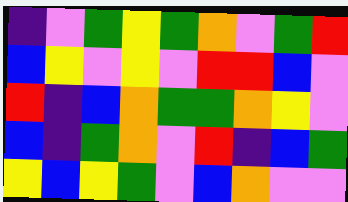[["indigo", "violet", "green", "yellow", "green", "orange", "violet", "green", "red"], ["blue", "yellow", "violet", "yellow", "violet", "red", "red", "blue", "violet"], ["red", "indigo", "blue", "orange", "green", "green", "orange", "yellow", "violet"], ["blue", "indigo", "green", "orange", "violet", "red", "indigo", "blue", "green"], ["yellow", "blue", "yellow", "green", "violet", "blue", "orange", "violet", "violet"]]